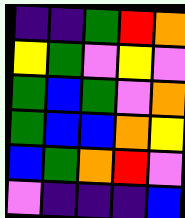[["indigo", "indigo", "green", "red", "orange"], ["yellow", "green", "violet", "yellow", "violet"], ["green", "blue", "green", "violet", "orange"], ["green", "blue", "blue", "orange", "yellow"], ["blue", "green", "orange", "red", "violet"], ["violet", "indigo", "indigo", "indigo", "blue"]]